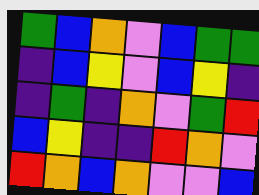[["green", "blue", "orange", "violet", "blue", "green", "green"], ["indigo", "blue", "yellow", "violet", "blue", "yellow", "indigo"], ["indigo", "green", "indigo", "orange", "violet", "green", "red"], ["blue", "yellow", "indigo", "indigo", "red", "orange", "violet"], ["red", "orange", "blue", "orange", "violet", "violet", "blue"]]